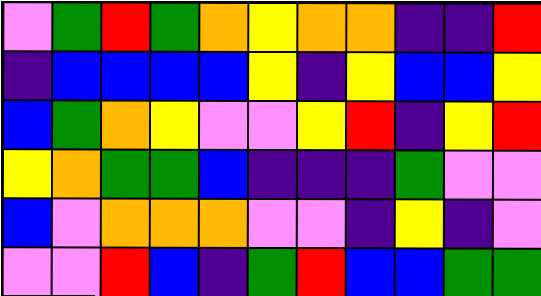[["violet", "green", "red", "green", "orange", "yellow", "orange", "orange", "indigo", "indigo", "red"], ["indigo", "blue", "blue", "blue", "blue", "yellow", "indigo", "yellow", "blue", "blue", "yellow"], ["blue", "green", "orange", "yellow", "violet", "violet", "yellow", "red", "indigo", "yellow", "red"], ["yellow", "orange", "green", "green", "blue", "indigo", "indigo", "indigo", "green", "violet", "violet"], ["blue", "violet", "orange", "orange", "orange", "violet", "violet", "indigo", "yellow", "indigo", "violet"], ["violet", "violet", "red", "blue", "indigo", "green", "red", "blue", "blue", "green", "green"]]